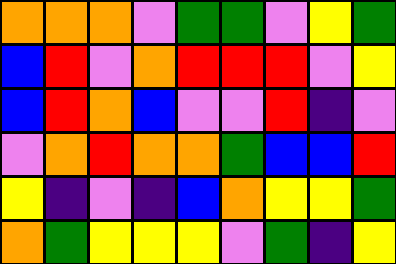[["orange", "orange", "orange", "violet", "green", "green", "violet", "yellow", "green"], ["blue", "red", "violet", "orange", "red", "red", "red", "violet", "yellow"], ["blue", "red", "orange", "blue", "violet", "violet", "red", "indigo", "violet"], ["violet", "orange", "red", "orange", "orange", "green", "blue", "blue", "red"], ["yellow", "indigo", "violet", "indigo", "blue", "orange", "yellow", "yellow", "green"], ["orange", "green", "yellow", "yellow", "yellow", "violet", "green", "indigo", "yellow"]]